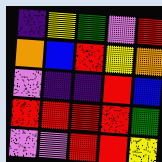[["indigo", "yellow", "green", "violet", "red"], ["orange", "blue", "red", "yellow", "orange"], ["violet", "indigo", "indigo", "red", "blue"], ["red", "red", "red", "red", "green"], ["violet", "violet", "red", "red", "yellow"]]